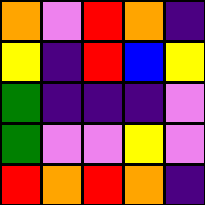[["orange", "violet", "red", "orange", "indigo"], ["yellow", "indigo", "red", "blue", "yellow"], ["green", "indigo", "indigo", "indigo", "violet"], ["green", "violet", "violet", "yellow", "violet"], ["red", "orange", "red", "orange", "indigo"]]